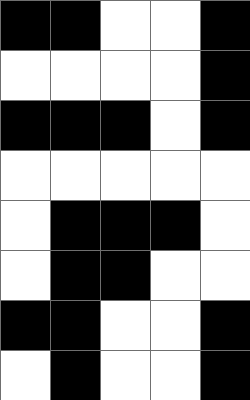[["black", "black", "white", "white", "black"], ["white", "white", "white", "white", "black"], ["black", "black", "black", "white", "black"], ["white", "white", "white", "white", "white"], ["white", "black", "black", "black", "white"], ["white", "black", "black", "white", "white"], ["black", "black", "white", "white", "black"], ["white", "black", "white", "white", "black"]]